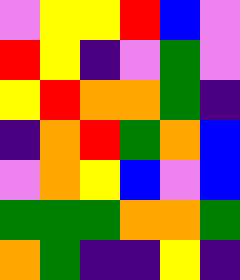[["violet", "yellow", "yellow", "red", "blue", "violet"], ["red", "yellow", "indigo", "violet", "green", "violet"], ["yellow", "red", "orange", "orange", "green", "indigo"], ["indigo", "orange", "red", "green", "orange", "blue"], ["violet", "orange", "yellow", "blue", "violet", "blue"], ["green", "green", "green", "orange", "orange", "green"], ["orange", "green", "indigo", "indigo", "yellow", "indigo"]]